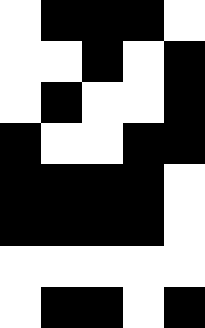[["white", "black", "black", "black", "white"], ["white", "white", "black", "white", "black"], ["white", "black", "white", "white", "black"], ["black", "white", "white", "black", "black"], ["black", "black", "black", "black", "white"], ["black", "black", "black", "black", "white"], ["white", "white", "white", "white", "white"], ["white", "black", "black", "white", "black"]]